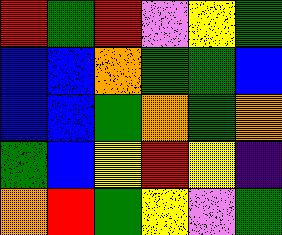[["red", "green", "red", "violet", "yellow", "green"], ["blue", "blue", "orange", "green", "green", "blue"], ["blue", "blue", "green", "orange", "green", "orange"], ["green", "blue", "yellow", "red", "yellow", "indigo"], ["orange", "red", "green", "yellow", "violet", "green"]]